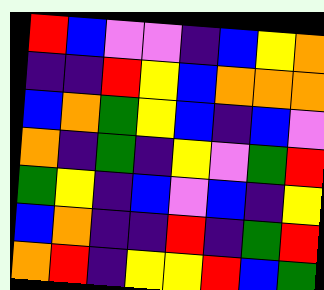[["red", "blue", "violet", "violet", "indigo", "blue", "yellow", "orange"], ["indigo", "indigo", "red", "yellow", "blue", "orange", "orange", "orange"], ["blue", "orange", "green", "yellow", "blue", "indigo", "blue", "violet"], ["orange", "indigo", "green", "indigo", "yellow", "violet", "green", "red"], ["green", "yellow", "indigo", "blue", "violet", "blue", "indigo", "yellow"], ["blue", "orange", "indigo", "indigo", "red", "indigo", "green", "red"], ["orange", "red", "indigo", "yellow", "yellow", "red", "blue", "green"]]